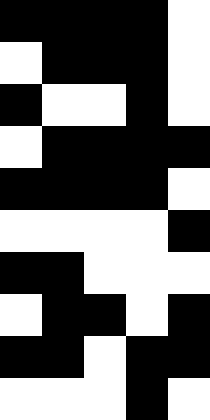[["black", "black", "black", "black", "white"], ["white", "black", "black", "black", "white"], ["black", "white", "white", "black", "white"], ["white", "black", "black", "black", "black"], ["black", "black", "black", "black", "white"], ["white", "white", "white", "white", "black"], ["black", "black", "white", "white", "white"], ["white", "black", "black", "white", "black"], ["black", "black", "white", "black", "black"], ["white", "white", "white", "black", "white"]]